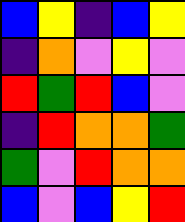[["blue", "yellow", "indigo", "blue", "yellow"], ["indigo", "orange", "violet", "yellow", "violet"], ["red", "green", "red", "blue", "violet"], ["indigo", "red", "orange", "orange", "green"], ["green", "violet", "red", "orange", "orange"], ["blue", "violet", "blue", "yellow", "red"]]